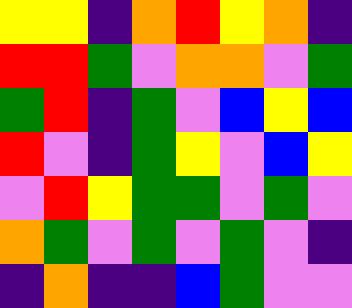[["yellow", "yellow", "indigo", "orange", "red", "yellow", "orange", "indigo"], ["red", "red", "green", "violet", "orange", "orange", "violet", "green"], ["green", "red", "indigo", "green", "violet", "blue", "yellow", "blue"], ["red", "violet", "indigo", "green", "yellow", "violet", "blue", "yellow"], ["violet", "red", "yellow", "green", "green", "violet", "green", "violet"], ["orange", "green", "violet", "green", "violet", "green", "violet", "indigo"], ["indigo", "orange", "indigo", "indigo", "blue", "green", "violet", "violet"]]